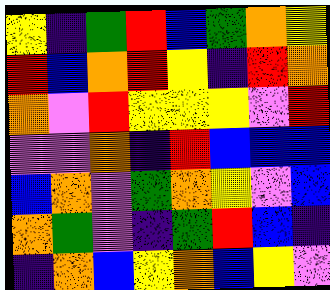[["yellow", "indigo", "green", "red", "blue", "green", "orange", "yellow"], ["red", "blue", "orange", "red", "yellow", "indigo", "red", "orange"], ["orange", "violet", "red", "yellow", "yellow", "yellow", "violet", "red"], ["violet", "violet", "orange", "indigo", "red", "blue", "blue", "blue"], ["blue", "orange", "violet", "green", "orange", "yellow", "violet", "blue"], ["orange", "green", "violet", "indigo", "green", "red", "blue", "indigo"], ["indigo", "orange", "blue", "yellow", "orange", "blue", "yellow", "violet"]]